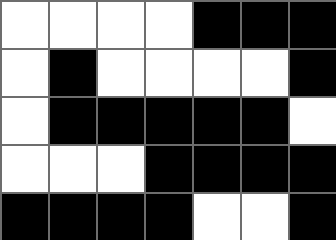[["white", "white", "white", "white", "black", "black", "black"], ["white", "black", "white", "white", "white", "white", "black"], ["white", "black", "black", "black", "black", "black", "white"], ["white", "white", "white", "black", "black", "black", "black"], ["black", "black", "black", "black", "white", "white", "black"]]